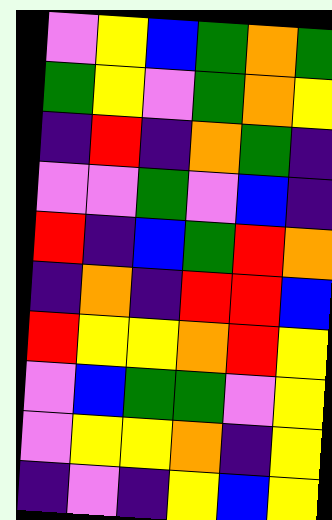[["violet", "yellow", "blue", "green", "orange", "green"], ["green", "yellow", "violet", "green", "orange", "yellow"], ["indigo", "red", "indigo", "orange", "green", "indigo"], ["violet", "violet", "green", "violet", "blue", "indigo"], ["red", "indigo", "blue", "green", "red", "orange"], ["indigo", "orange", "indigo", "red", "red", "blue"], ["red", "yellow", "yellow", "orange", "red", "yellow"], ["violet", "blue", "green", "green", "violet", "yellow"], ["violet", "yellow", "yellow", "orange", "indigo", "yellow"], ["indigo", "violet", "indigo", "yellow", "blue", "yellow"]]